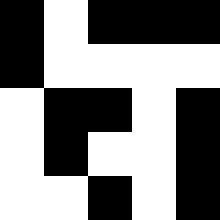[["black", "white", "black", "black", "black"], ["black", "white", "white", "white", "white"], ["white", "black", "black", "white", "black"], ["white", "black", "white", "white", "black"], ["white", "white", "black", "white", "black"]]